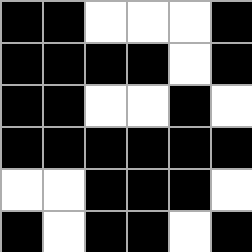[["black", "black", "white", "white", "white", "black"], ["black", "black", "black", "black", "white", "black"], ["black", "black", "white", "white", "black", "white"], ["black", "black", "black", "black", "black", "black"], ["white", "white", "black", "black", "black", "white"], ["black", "white", "black", "black", "white", "black"]]